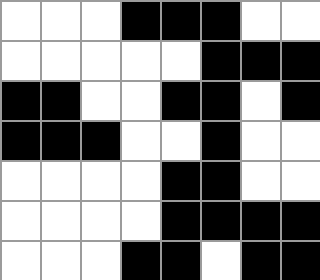[["white", "white", "white", "black", "black", "black", "white", "white"], ["white", "white", "white", "white", "white", "black", "black", "black"], ["black", "black", "white", "white", "black", "black", "white", "black"], ["black", "black", "black", "white", "white", "black", "white", "white"], ["white", "white", "white", "white", "black", "black", "white", "white"], ["white", "white", "white", "white", "black", "black", "black", "black"], ["white", "white", "white", "black", "black", "white", "black", "black"]]